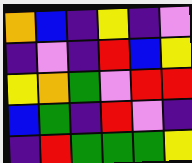[["orange", "blue", "indigo", "yellow", "indigo", "violet"], ["indigo", "violet", "indigo", "red", "blue", "yellow"], ["yellow", "orange", "green", "violet", "red", "red"], ["blue", "green", "indigo", "red", "violet", "indigo"], ["indigo", "red", "green", "green", "green", "yellow"]]